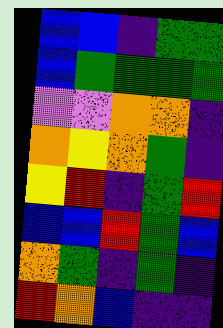[["blue", "blue", "indigo", "green", "green"], ["blue", "green", "green", "green", "green"], ["violet", "violet", "orange", "orange", "indigo"], ["orange", "yellow", "orange", "green", "indigo"], ["yellow", "red", "indigo", "green", "red"], ["blue", "blue", "red", "green", "blue"], ["orange", "green", "indigo", "green", "indigo"], ["red", "orange", "blue", "indigo", "indigo"]]